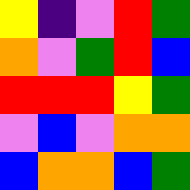[["yellow", "indigo", "violet", "red", "green"], ["orange", "violet", "green", "red", "blue"], ["red", "red", "red", "yellow", "green"], ["violet", "blue", "violet", "orange", "orange"], ["blue", "orange", "orange", "blue", "green"]]